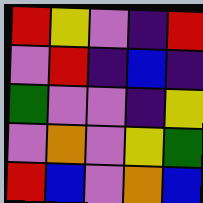[["red", "yellow", "violet", "indigo", "red"], ["violet", "red", "indigo", "blue", "indigo"], ["green", "violet", "violet", "indigo", "yellow"], ["violet", "orange", "violet", "yellow", "green"], ["red", "blue", "violet", "orange", "blue"]]